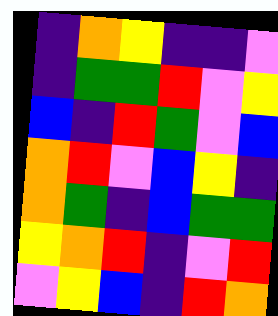[["indigo", "orange", "yellow", "indigo", "indigo", "violet"], ["indigo", "green", "green", "red", "violet", "yellow"], ["blue", "indigo", "red", "green", "violet", "blue"], ["orange", "red", "violet", "blue", "yellow", "indigo"], ["orange", "green", "indigo", "blue", "green", "green"], ["yellow", "orange", "red", "indigo", "violet", "red"], ["violet", "yellow", "blue", "indigo", "red", "orange"]]